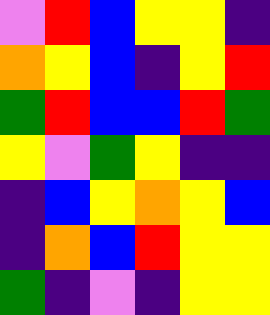[["violet", "red", "blue", "yellow", "yellow", "indigo"], ["orange", "yellow", "blue", "indigo", "yellow", "red"], ["green", "red", "blue", "blue", "red", "green"], ["yellow", "violet", "green", "yellow", "indigo", "indigo"], ["indigo", "blue", "yellow", "orange", "yellow", "blue"], ["indigo", "orange", "blue", "red", "yellow", "yellow"], ["green", "indigo", "violet", "indigo", "yellow", "yellow"]]